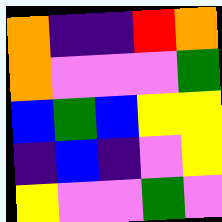[["orange", "indigo", "indigo", "red", "orange"], ["orange", "violet", "violet", "violet", "green"], ["blue", "green", "blue", "yellow", "yellow"], ["indigo", "blue", "indigo", "violet", "yellow"], ["yellow", "violet", "violet", "green", "violet"]]